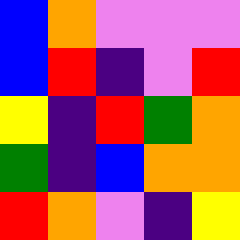[["blue", "orange", "violet", "violet", "violet"], ["blue", "red", "indigo", "violet", "red"], ["yellow", "indigo", "red", "green", "orange"], ["green", "indigo", "blue", "orange", "orange"], ["red", "orange", "violet", "indigo", "yellow"]]